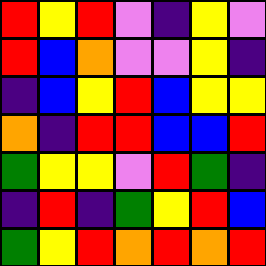[["red", "yellow", "red", "violet", "indigo", "yellow", "violet"], ["red", "blue", "orange", "violet", "violet", "yellow", "indigo"], ["indigo", "blue", "yellow", "red", "blue", "yellow", "yellow"], ["orange", "indigo", "red", "red", "blue", "blue", "red"], ["green", "yellow", "yellow", "violet", "red", "green", "indigo"], ["indigo", "red", "indigo", "green", "yellow", "red", "blue"], ["green", "yellow", "red", "orange", "red", "orange", "red"]]